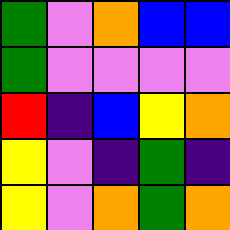[["green", "violet", "orange", "blue", "blue"], ["green", "violet", "violet", "violet", "violet"], ["red", "indigo", "blue", "yellow", "orange"], ["yellow", "violet", "indigo", "green", "indigo"], ["yellow", "violet", "orange", "green", "orange"]]